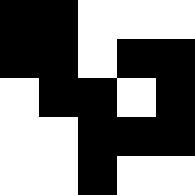[["black", "black", "white", "white", "white"], ["black", "black", "white", "black", "black"], ["white", "black", "black", "white", "black"], ["white", "white", "black", "black", "black"], ["white", "white", "black", "white", "white"]]